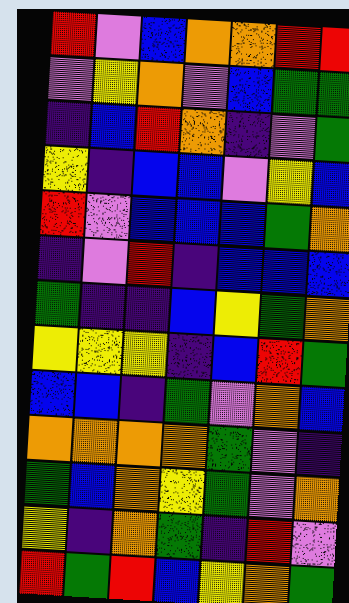[["red", "violet", "blue", "orange", "orange", "red", "red"], ["violet", "yellow", "orange", "violet", "blue", "green", "green"], ["indigo", "blue", "red", "orange", "indigo", "violet", "green"], ["yellow", "indigo", "blue", "blue", "violet", "yellow", "blue"], ["red", "violet", "blue", "blue", "blue", "green", "orange"], ["indigo", "violet", "red", "indigo", "blue", "blue", "blue"], ["green", "indigo", "indigo", "blue", "yellow", "green", "orange"], ["yellow", "yellow", "yellow", "indigo", "blue", "red", "green"], ["blue", "blue", "indigo", "green", "violet", "orange", "blue"], ["orange", "orange", "orange", "orange", "green", "violet", "indigo"], ["green", "blue", "orange", "yellow", "green", "violet", "orange"], ["yellow", "indigo", "orange", "green", "indigo", "red", "violet"], ["red", "green", "red", "blue", "yellow", "orange", "green"]]